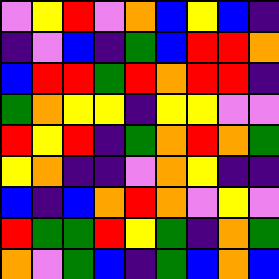[["violet", "yellow", "red", "violet", "orange", "blue", "yellow", "blue", "indigo"], ["indigo", "violet", "blue", "indigo", "green", "blue", "red", "red", "orange"], ["blue", "red", "red", "green", "red", "orange", "red", "red", "indigo"], ["green", "orange", "yellow", "yellow", "indigo", "yellow", "yellow", "violet", "violet"], ["red", "yellow", "red", "indigo", "green", "orange", "red", "orange", "green"], ["yellow", "orange", "indigo", "indigo", "violet", "orange", "yellow", "indigo", "indigo"], ["blue", "indigo", "blue", "orange", "red", "orange", "violet", "yellow", "violet"], ["red", "green", "green", "red", "yellow", "green", "indigo", "orange", "green"], ["orange", "violet", "green", "blue", "indigo", "green", "blue", "orange", "blue"]]